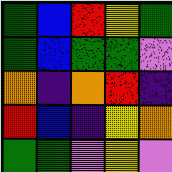[["green", "blue", "red", "yellow", "green"], ["green", "blue", "green", "green", "violet"], ["orange", "indigo", "orange", "red", "indigo"], ["red", "blue", "indigo", "yellow", "orange"], ["green", "green", "violet", "yellow", "violet"]]